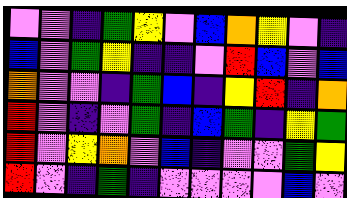[["violet", "violet", "indigo", "green", "yellow", "violet", "blue", "orange", "yellow", "violet", "indigo"], ["blue", "violet", "green", "yellow", "indigo", "indigo", "violet", "red", "blue", "violet", "blue"], ["orange", "violet", "violet", "indigo", "green", "blue", "indigo", "yellow", "red", "indigo", "orange"], ["red", "violet", "indigo", "violet", "green", "indigo", "blue", "green", "indigo", "yellow", "green"], ["red", "violet", "yellow", "orange", "violet", "blue", "indigo", "violet", "violet", "green", "yellow"], ["red", "violet", "indigo", "green", "indigo", "violet", "violet", "violet", "violet", "blue", "violet"]]